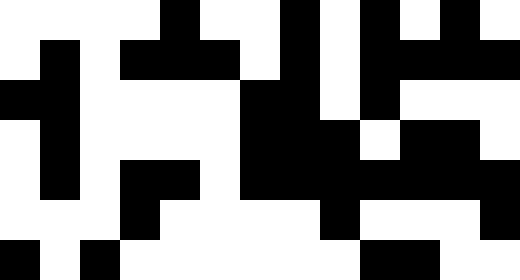[["white", "white", "white", "white", "black", "white", "white", "black", "white", "black", "white", "black", "white"], ["white", "black", "white", "black", "black", "black", "white", "black", "white", "black", "black", "black", "black"], ["black", "black", "white", "white", "white", "white", "black", "black", "white", "black", "white", "white", "white"], ["white", "black", "white", "white", "white", "white", "black", "black", "black", "white", "black", "black", "white"], ["white", "black", "white", "black", "black", "white", "black", "black", "black", "black", "black", "black", "black"], ["white", "white", "white", "black", "white", "white", "white", "white", "black", "white", "white", "white", "black"], ["black", "white", "black", "white", "white", "white", "white", "white", "white", "black", "black", "white", "white"]]